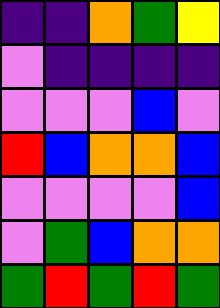[["indigo", "indigo", "orange", "green", "yellow"], ["violet", "indigo", "indigo", "indigo", "indigo"], ["violet", "violet", "violet", "blue", "violet"], ["red", "blue", "orange", "orange", "blue"], ["violet", "violet", "violet", "violet", "blue"], ["violet", "green", "blue", "orange", "orange"], ["green", "red", "green", "red", "green"]]